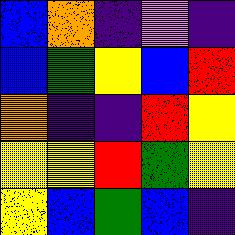[["blue", "orange", "indigo", "violet", "indigo"], ["blue", "green", "yellow", "blue", "red"], ["orange", "indigo", "indigo", "red", "yellow"], ["yellow", "yellow", "red", "green", "yellow"], ["yellow", "blue", "green", "blue", "indigo"]]